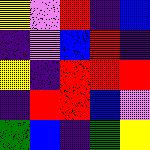[["yellow", "violet", "red", "indigo", "blue"], ["indigo", "violet", "blue", "red", "indigo"], ["yellow", "indigo", "red", "red", "red"], ["indigo", "red", "red", "blue", "violet"], ["green", "blue", "indigo", "green", "yellow"]]